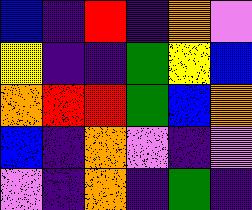[["blue", "indigo", "red", "indigo", "orange", "violet"], ["yellow", "indigo", "indigo", "green", "yellow", "blue"], ["orange", "red", "red", "green", "blue", "orange"], ["blue", "indigo", "orange", "violet", "indigo", "violet"], ["violet", "indigo", "orange", "indigo", "green", "indigo"]]